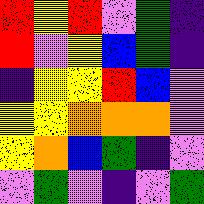[["red", "yellow", "red", "violet", "green", "indigo"], ["red", "violet", "yellow", "blue", "green", "indigo"], ["indigo", "yellow", "yellow", "red", "blue", "violet"], ["yellow", "yellow", "orange", "orange", "orange", "violet"], ["yellow", "orange", "blue", "green", "indigo", "violet"], ["violet", "green", "violet", "indigo", "violet", "green"]]